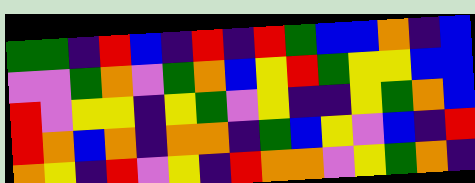[["green", "green", "indigo", "red", "blue", "indigo", "red", "indigo", "red", "green", "blue", "blue", "orange", "indigo", "blue"], ["violet", "violet", "green", "orange", "violet", "green", "orange", "blue", "yellow", "red", "green", "yellow", "yellow", "blue", "blue"], ["red", "violet", "yellow", "yellow", "indigo", "yellow", "green", "violet", "yellow", "indigo", "indigo", "yellow", "green", "orange", "blue"], ["red", "orange", "blue", "orange", "indigo", "orange", "orange", "indigo", "green", "blue", "yellow", "violet", "blue", "indigo", "red"], ["orange", "yellow", "indigo", "red", "violet", "yellow", "indigo", "red", "orange", "orange", "violet", "yellow", "green", "orange", "indigo"]]